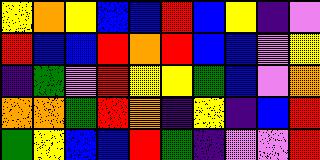[["yellow", "orange", "yellow", "blue", "blue", "red", "blue", "yellow", "indigo", "violet"], ["red", "blue", "blue", "red", "orange", "red", "blue", "blue", "violet", "yellow"], ["indigo", "green", "violet", "red", "yellow", "yellow", "green", "blue", "violet", "orange"], ["orange", "orange", "green", "red", "orange", "indigo", "yellow", "indigo", "blue", "red"], ["green", "yellow", "blue", "blue", "red", "green", "indigo", "violet", "violet", "red"]]